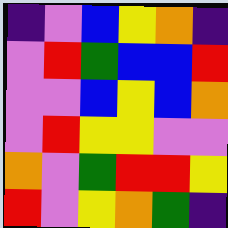[["indigo", "violet", "blue", "yellow", "orange", "indigo"], ["violet", "red", "green", "blue", "blue", "red"], ["violet", "violet", "blue", "yellow", "blue", "orange"], ["violet", "red", "yellow", "yellow", "violet", "violet"], ["orange", "violet", "green", "red", "red", "yellow"], ["red", "violet", "yellow", "orange", "green", "indigo"]]